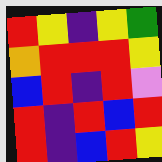[["red", "yellow", "indigo", "yellow", "green"], ["orange", "red", "red", "red", "yellow"], ["blue", "red", "indigo", "red", "violet"], ["red", "indigo", "red", "blue", "red"], ["red", "indigo", "blue", "red", "yellow"]]